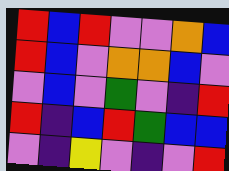[["red", "blue", "red", "violet", "violet", "orange", "blue"], ["red", "blue", "violet", "orange", "orange", "blue", "violet"], ["violet", "blue", "violet", "green", "violet", "indigo", "red"], ["red", "indigo", "blue", "red", "green", "blue", "blue"], ["violet", "indigo", "yellow", "violet", "indigo", "violet", "red"]]